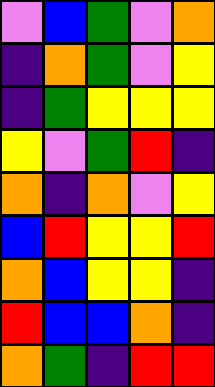[["violet", "blue", "green", "violet", "orange"], ["indigo", "orange", "green", "violet", "yellow"], ["indigo", "green", "yellow", "yellow", "yellow"], ["yellow", "violet", "green", "red", "indigo"], ["orange", "indigo", "orange", "violet", "yellow"], ["blue", "red", "yellow", "yellow", "red"], ["orange", "blue", "yellow", "yellow", "indigo"], ["red", "blue", "blue", "orange", "indigo"], ["orange", "green", "indigo", "red", "red"]]